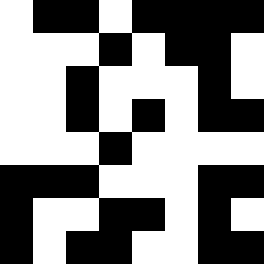[["white", "black", "black", "white", "black", "black", "black", "black"], ["white", "white", "white", "black", "white", "black", "black", "white"], ["white", "white", "black", "white", "white", "white", "black", "white"], ["white", "white", "black", "white", "black", "white", "black", "black"], ["white", "white", "white", "black", "white", "white", "white", "white"], ["black", "black", "black", "white", "white", "white", "black", "black"], ["black", "white", "white", "black", "black", "white", "black", "white"], ["black", "white", "black", "black", "white", "white", "black", "black"]]